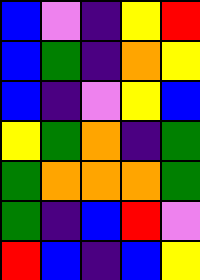[["blue", "violet", "indigo", "yellow", "red"], ["blue", "green", "indigo", "orange", "yellow"], ["blue", "indigo", "violet", "yellow", "blue"], ["yellow", "green", "orange", "indigo", "green"], ["green", "orange", "orange", "orange", "green"], ["green", "indigo", "blue", "red", "violet"], ["red", "blue", "indigo", "blue", "yellow"]]